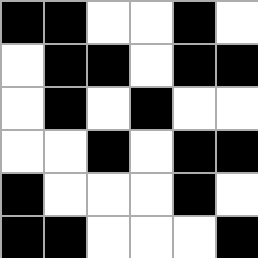[["black", "black", "white", "white", "black", "white"], ["white", "black", "black", "white", "black", "black"], ["white", "black", "white", "black", "white", "white"], ["white", "white", "black", "white", "black", "black"], ["black", "white", "white", "white", "black", "white"], ["black", "black", "white", "white", "white", "black"]]